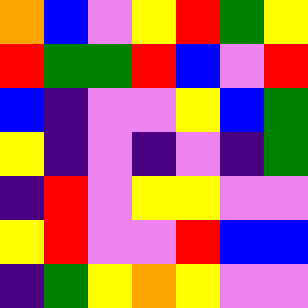[["orange", "blue", "violet", "yellow", "red", "green", "yellow"], ["red", "green", "green", "red", "blue", "violet", "red"], ["blue", "indigo", "violet", "violet", "yellow", "blue", "green"], ["yellow", "indigo", "violet", "indigo", "violet", "indigo", "green"], ["indigo", "red", "violet", "yellow", "yellow", "violet", "violet"], ["yellow", "red", "violet", "violet", "red", "blue", "blue"], ["indigo", "green", "yellow", "orange", "yellow", "violet", "violet"]]